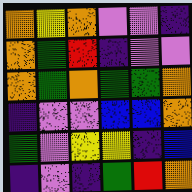[["orange", "yellow", "orange", "violet", "violet", "indigo"], ["orange", "green", "red", "indigo", "violet", "violet"], ["orange", "green", "orange", "green", "green", "orange"], ["indigo", "violet", "violet", "blue", "blue", "orange"], ["green", "violet", "yellow", "yellow", "indigo", "blue"], ["indigo", "violet", "indigo", "green", "red", "orange"]]